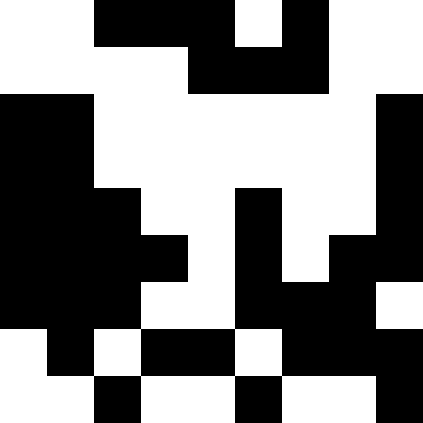[["white", "white", "black", "black", "black", "white", "black", "white", "white"], ["white", "white", "white", "white", "black", "black", "black", "white", "white"], ["black", "black", "white", "white", "white", "white", "white", "white", "black"], ["black", "black", "white", "white", "white", "white", "white", "white", "black"], ["black", "black", "black", "white", "white", "black", "white", "white", "black"], ["black", "black", "black", "black", "white", "black", "white", "black", "black"], ["black", "black", "black", "white", "white", "black", "black", "black", "white"], ["white", "black", "white", "black", "black", "white", "black", "black", "black"], ["white", "white", "black", "white", "white", "black", "white", "white", "black"]]